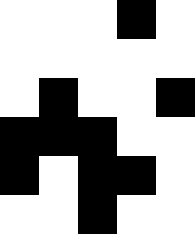[["white", "white", "white", "black", "white"], ["white", "white", "white", "white", "white"], ["white", "black", "white", "white", "black"], ["black", "black", "black", "white", "white"], ["black", "white", "black", "black", "white"], ["white", "white", "black", "white", "white"]]